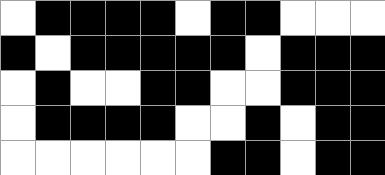[["white", "black", "black", "black", "black", "white", "black", "black", "white", "white", "white"], ["black", "white", "black", "black", "black", "black", "black", "white", "black", "black", "black"], ["white", "black", "white", "white", "black", "black", "white", "white", "black", "black", "black"], ["white", "black", "black", "black", "black", "white", "white", "black", "white", "black", "black"], ["white", "white", "white", "white", "white", "white", "black", "black", "white", "black", "black"]]